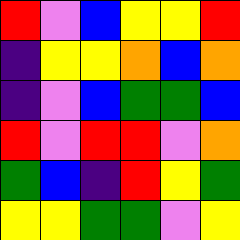[["red", "violet", "blue", "yellow", "yellow", "red"], ["indigo", "yellow", "yellow", "orange", "blue", "orange"], ["indigo", "violet", "blue", "green", "green", "blue"], ["red", "violet", "red", "red", "violet", "orange"], ["green", "blue", "indigo", "red", "yellow", "green"], ["yellow", "yellow", "green", "green", "violet", "yellow"]]